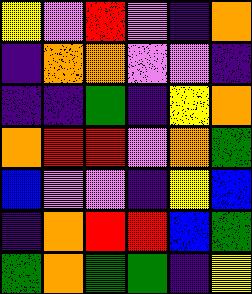[["yellow", "violet", "red", "violet", "indigo", "orange"], ["indigo", "orange", "orange", "violet", "violet", "indigo"], ["indigo", "indigo", "green", "indigo", "yellow", "orange"], ["orange", "red", "red", "violet", "orange", "green"], ["blue", "violet", "violet", "indigo", "yellow", "blue"], ["indigo", "orange", "red", "red", "blue", "green"], ["green", "orange", "green", "green", "indigo", "yellow"]]